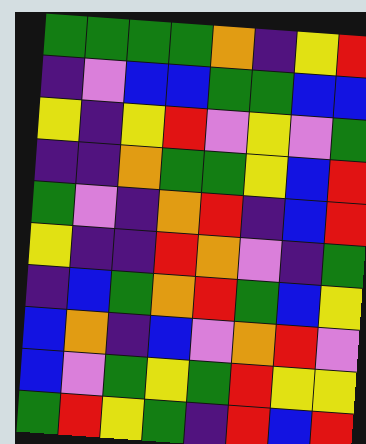[["green", "green", "green", "green", "orange", "indigo", "yellow", "red"], ["indigo", "violet", "blue", "blue", "green", "green", "blue", "blue"], ["yellow", "indigo", "yellow", "red", "violet", "yellow", "violet", "green"], ["indigo", "indigo", "orange", "green", "green", "yellow", "blue", "red"], ["green", "violet", "indigo", "orange", "red", "indigo", "blue", "red"], ["yellow", "indigo", "indigo", "red", "orange", "violet", "indigo", "green"], ["indigo", "blue", "green", "orange", "red", "green", "blue", "yellow"], ["blue", "orange", "indigo", "blue", "violet", "orange", "red", "violet"], ["blue", "violet", "green", "yellow", "green", "red", "yellow", "yellow"], ["green", "red", "yellow", "green", "indigo", "red", "blue", "red"]]